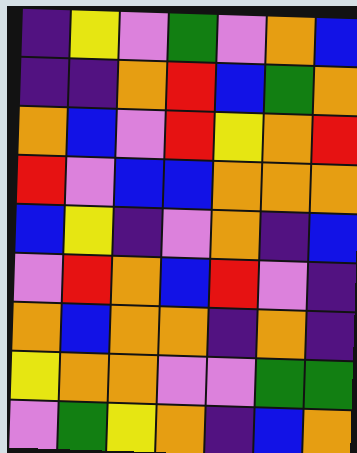[["indigo", "yellow", "violet", "green", "violet", "orange", "blue"], ["indigo", "indigo", "orange", "red", "blue", "green", "orange"], ["orange", "blue", "violet", "red", "yellow", "orange", "red"], ["red", "violet", "blue", "blue", "orange", "orange", "orange"], ["blue", "yellow", "indigo", "violet", "orange", "indigo", "blue"], ["violet", "red", "orange", "blue", "red", "violet", "indigo"], ["orange", "blue", "orange", "orange", "indigo", "orange", "indigo"], ["yellow", "orange", "orange", "violet", "violet", "green", "green"], ["violet", "green", "yellow", "orange", "indigo", "blue", "orange"]]